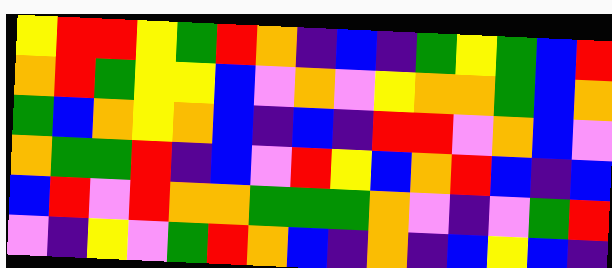[["yellow", "red", "red", "yellow", "green", "red", "orange", "indigo", "blue", "indigo", "green", "yellow", "green", "blue", "red"], ["orange", "red", "green", "yellow", "yellow", "blue", "violet", "orange", "violet", "yellow", "orange", "orange", "green", "blue", "orange"], ["green", "blue", "orange", "yellow", "orange", "blue", "indigo", "blue", "indigo", "red", "red", "violet", "orange", "blue", "violet"], ["orange", "green", "green", "red", "indigo", "blue", "violet", "red", "yellow", "blue", "orange", "red", "blue", "indigo", "blue"], ["blue", "red", "violet", "red", "orange", "orange", "green", "green", "green", "orange", "violet", "indigo", "violet", "green", "red"], ["violet", "indigo", "yellow", "violet", "green", "red", "orange", "blue", "indigo", "orange", "indigo", "blue", "yellow", "blue", "indigo"]]